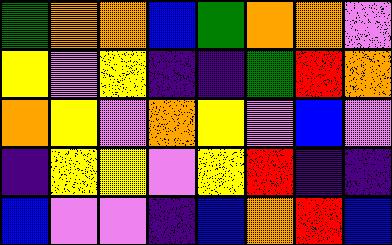[["green", "orange", "orange", "blue", "green", "orange", "orange", "violet"], ["yellow", "violet", "yellow", "indigo", "indigo", "green", "red", "orange"], ["orange", "yellow", "violet", "orange", "yellow", "violet", "blue", "violet"], ["indigo", "yellow", "yellow", "violet", "yellow", "red", "indigo", "indigo"], ["blue", "violet", "violet", "indigo", "blue", "orange", "red", "blue"]]